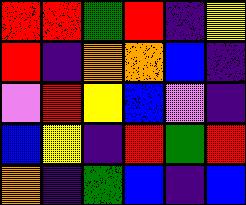[["red", "red", "green", "red", "indigo", "yellow"], ["red", "indigo", "orange", "orange", "blue", "indigo"], ["violet", "red", "yellow", "blue", "violet", "indigo"], ["blue", "yellow", "indigo", "red", "green", "red"], ["orange", "indigo", "green", "blue", "indigo", "blue"]]